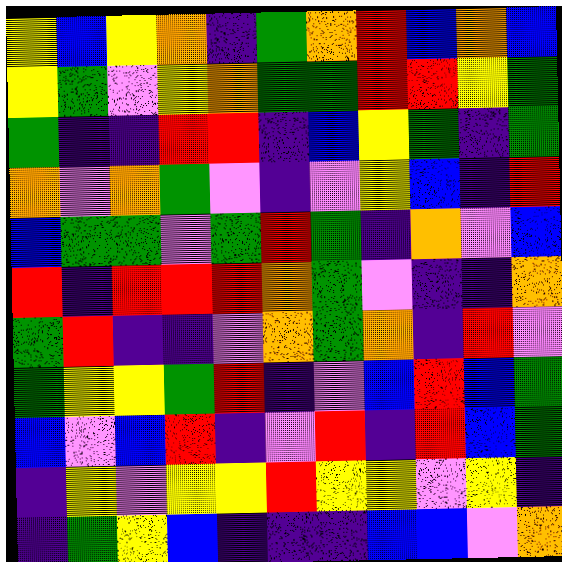[["yellow", "blue", "yellow", "orange", "indigo", "green", "orange", "red", "blue", "orange", "blue"], ["yellow", "green", "violet", "yellow", "orange", "green", "green", "red", "red", "yellow", "green"], ["green", "indigo", "indigo", "red", "red", "indigo", "blue", "yellow", "green", "indigo", "green"], ["orange", "violet", "orange", "green", "violet", "indigo", "violet", "yellow", "blue", "indigo", "red"], ["blue", "green", "green", "violet", "green", "red", "green", "indigo", "orange", "violet", "blue"], ["red", "indigo", "red", "red", "red", "orange", "green", "violet", "indigo", "indigo", "orange"], ["green", "red", "indigo", "indigo", "violet", "orange", "green", "orange", "indigo", "red", "violet"], ["green", "yellow", "yellow", "green", "red", "indigo", "violet", "blue", "red", "blue", "green"], ["blue", "violet", "blue", "red", "indigo", "violet", "red", "indigo", "red", "blue", "green"], ["indigo", "yellow", "violet", "yellow", "yellow", "red", "yellow", "yellow", "violet", "yellow", "indigo"], ["indigo", "green", "yellow", "blue", "indigo", "indigo", "indigo", "blue", "blue", "violet", "orange"]]